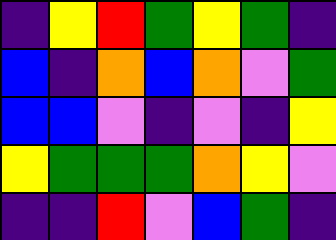[["indigo", "yellow", "red", "green", "yellow", "green", "indigo"], ["blue", "indigo", "orange", "blue", "orange", "violet", "green"], ["blue", "blue", "violet", "indigo", "violet", "indigo", "yellow"], ["yellow", "green", "green", "green", "orange", "yellow", "violet"], ["indigo", "indigo", "red", "violet", "blue", "green", "indigo"]]